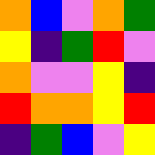[["orange", "blue", "violet", "orange", "green"], ["yellow", "indigo", "green", "red", "violet"], ["orange", "violet", "violet", "yellow", "indigo"], ["red", "orange", "orange", "yellow", "red"], ["indigo", "green", "blue", "violet", "yellow"]]